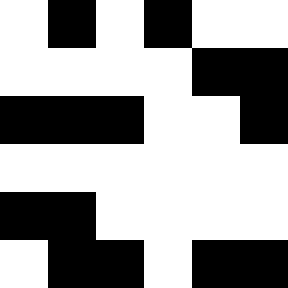[["white", "black", "white", "black", "white", "white"], ["white", "white", "white", "white", "black", "black"], ["black", "black", "black", "white", "white", "black"], ["white", "white", "white", "white", "white", "white"], ["black", "black", "white", "white", "white", "white"], ["white", "black", "black", "white", "black", "black"]]